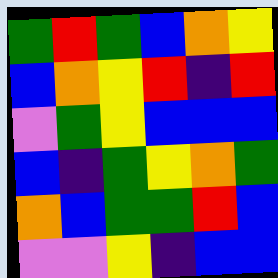[["green", "red", "green", "blue", "orange", "yellow"], ["blue", "orange", "yellow", "red", "indigo", "red"], ["violet", "green", "yellow", "blue", "blue", "blue"], ["blue", "indigo", "green", "yellow", "orange", "green"], ["orange", "blue", "green", "green", "red", "blue"], ["violet", "violet", "yellow", "indigo", "blue", "blue"]]